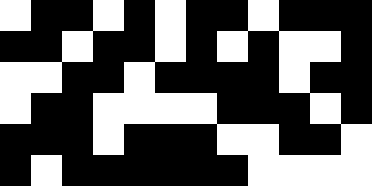[["white", "black", "black", "white", "black", "white", "black", "black", "white", "black", "black", "black"], ["black", "black", "white", "black", "black", "white", "black", "white", "black", "white", "white", "black"], ["white", "white", "black", "black", "white", "black", "black", "black", "black", "white", "black", "black"], ["white", "black", "black", "white", "white", "white", "white", "black", "black", "black", "white", "black"], ["black", "black", "black", "white", "black", "black", "black", "white", "white", "black", "black", "white"], ["black", "white", "black", "black", "black", "black", "black", "black", "white", "white", "white", "white"]]